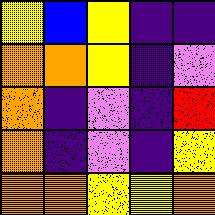[["yellow", "blue", "yellow", "indigo", "indigo"], ["orange", "orange", "yellow", "indigo", "violet"], ["orange", "indigo", "violet", "indigo", "red"], ["orange", "indigo", "violet", "indigo", "yellow"], ["orange", "orange", "yellow", "yellow", "orange"]]